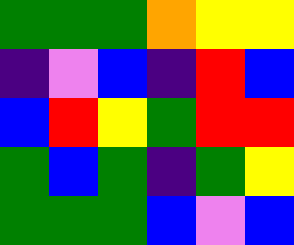[["green", "green", "green", "orange", "yellow", "yellow"], ["indigo", "violet", "blue", "indigo", "red", "blue"], ["blue", "red", "yellow", "green", "red", "red"], ["green", "blue", "green", "indigo", "green", "yellow"], ["green", "green", "green", "blue", "violet", "blue"]]